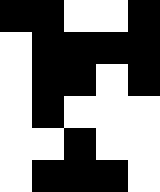[["black", "black", "white", "white", "black"], ["white", "black", "black", "black", "black"], ["white", "black", "black", "white", "black"], ["white", "black", "white", "white", "white"], ["white", "white", "black", "white", "white"], ["white", "black", "black", "black", "white"]]